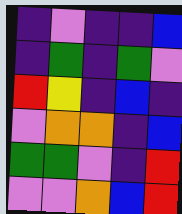[["indigo", "violet", "indigo", "indigo", "blue"], ["indigo", "green", "indigo", "green", "violet"], ["red", "yellow", "indigo", "blue", "indigo"], ["violet", "orange", "orange", "indigo", "blue"], ["green", "green", "violet", "indigo", "red"], ["violet", "violet", "orange", "blue", "red"]]